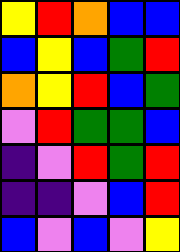[["yellow", "red", "orange", "blue", "blue"], ["blue", "yellow", "blue", "green", "red"], ["orange", "yellow", "red", "blue", "green"], ["violet", "red", "green", "green", "blue"], ["indigo", "violet", "red", "green", "red"], ["indigo", "indigo", "violet", "blue", "red"], ["blue", "violet", "blue", "violet", "yellow"]]